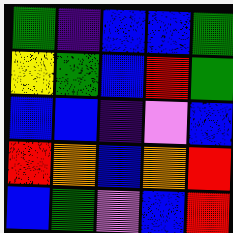[["green", "indigo", "blue", "blue", "green"], ["yellow", "green", "blue", "red", "green"], ["blue", "blue", "indigo", "violet", "blue"], ["red", "orange", "blue", "orange", "red"], ["blue", "green", "violet", "blue", "red"]]